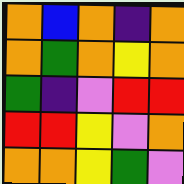[["orange", "blue", "orange", "indigo", "orange"], ["orange", "green", "orange", "yellow", "orange"], ["green", "indigo", "violet", "red", "red"], ["red", "red", "yellow", "violet", "orange"], ["orange", "orange", "yellow", "green", "violet"]]